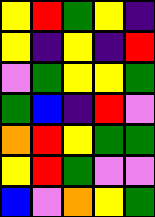[["yellow", "red", "green", "yellow", "indigo"], ["yellow", "indigo", "yellow", "indigo", "red"], ["violet", "green", "yellow", "yellow", "green"], ["green", "blue", "indigo", "red", "violet"], ["orange", "red", "yellow", "green", "green"], ["yellow", "red", "green", "violet", "violet"], ["blue", "violet", "orange", "yellow", "green"]]